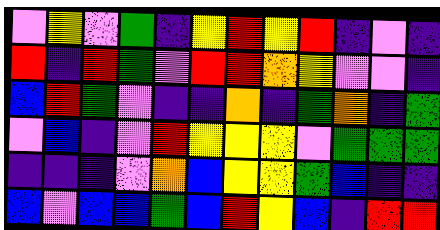[["violet", "yellow", "violet", "green", "indigo", "yellow", "red", "yellow", "red", "indigo", "violet", "indigo"], ["red", "indigo", "red", "green", "violet", "red", "red", "orange", "yellow", "violet", "violet", "indigo"], ["blue", "red", "green", "violet", "indigo", "indigo", "orange", "indigo", "green", "orange", "indigo", "green"], ["violet", "blue", "indigo", "violet", "red", "yellow", "yellow", "yellow", "violet", "green", "green", "green"], ["indigo", "indigo", "indigo", "violet", "orange", "blue", "yellow", "yellow", "green", "blue", "indigo", "indigo"], ["blue", "violet", "blue", "blue", "green", "blue", "red", "yellow", "blue", "indigo", "red", "red"]]